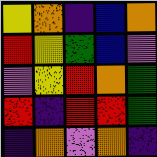[["yellow", "orange", "indigo", "blue", "orange"], ["red", "yellow", "green", "blue", "violet"], ["violet", "yellow", "red", "orange", "green"], ["red", "indigo", "red", "red", "green"], ["indigo", "orange", "violet", "orange", "indigo"]]